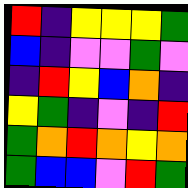[["red", "indigo", "yellow", "yellow", "yellow", "green"], ["blue", "indigo", "violet", "violet", "green", "violet"], ["indigo", "red", "yellow", "blue", "orange", "indigo"], ["yellow", "green", "indigo", "violet", "indigo", "red"], ["green", "orange", "red", "orange", "yellow", "orange"], ["green", "blue", "blue", "violet", "red", "green"]]